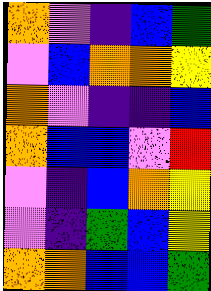[["orange", "violet", "indigo", "blue", "green"], ["violet", "blue", "orange", "orange", "yellow"], ["orange", "violet", "indigo", "indigo", "blue"], ["orange", "blue", "blue", "violet", "red"], ["violet", "indigo", "blue", "orange", "yellow"], ["violet", "indigo", "green", "blue", "yellow"], ["orange", "orange", "blue", "blue", "green"]]